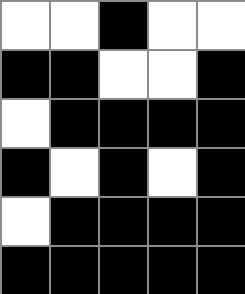[["white", "white", "black", "white", "white"], ["black", "black", "white", "white", "black"], ["white", "black", "black", "black", "black"], ["black", "white", "black", "white", "black"], ["white", "black", "black", "black", "black"], ["black", "black", "black", "black", "black"]]